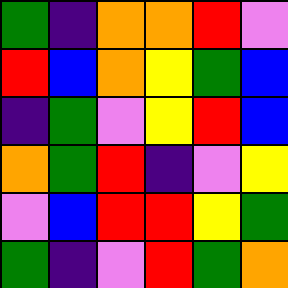[["green", "indigo", "orange", "orange", "red", "violet"], ["red", "blue", "orange", "yellow", "green", "blue"], ["indigo", "green", "violet", "yellow", "red", "blue"], ["orange", "green", "red", "indigo", "violet", "yellow"], ["violet", "blue", "red", "red", "yellow", "green"], ["green", "indigo", "violet", "red", "green", "orange"]]